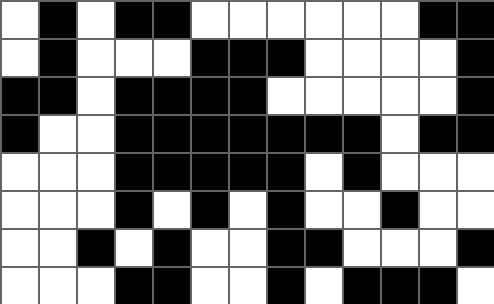[["white", "black", "white", "black", "black", "white", "white", "white", "white", "white", "white", "black", "black"], ["white", "black", "white", "white", "white", "black", "black", "black", "white", "white", "white", "white", "black"], ["black", "black", "white", "black", "black", "black", "black", "white", "white", "white", "white", "white", "black"], ["black", "white", "white", "black", "black", "black", "black", "black", "black", "black", "white", "black", "black"], ["white", "white", "white", "black", "black", "black", "black", "black", "white", "black", "white", "white", "white"], ["white", "white", "white", "black", "white", "black", "white", "black", "white", "white", "black", "white", "white"], ["white", "white", "black", "white", "black", "white", "white", "black", "black", "white", "white", "white", "black"], ["white", "white", "white", "black", "black", "white", "white", "black", "white", "black", "black", "black", "white"]]